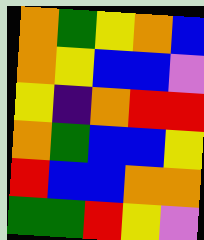[["orange", "green", "yellow", "orange", "blue"], ["orange", "yellow", "blue", "blue", "violet"], ["yellow", "indigo", "orange", "red", "red"], ["orange", "green", "blue", "blue", "yellow"], ["red", "blue", "blue", "orange", "orange"], ["green", "green", "red", "yellow", "violet"]]